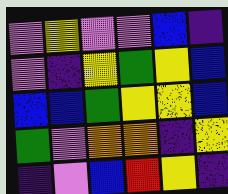[["violet", "yellow", "violet", "violet", "blue", "indigo"], ["violet", "indigo", "yellow", "green", "yellow", "blue"], ["blue", "blue", "green", "yellow", "yellow", "blue"], ["green", "violet", "orange", "orange", "indigo", "yellow"], ["indigo", "violet", "blue", "red", "yellow", "indigo"]]